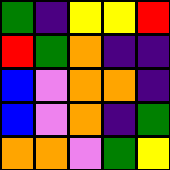[["green", "indigo", "yellow", "yellow", "red"], ["red", "green", "orange", "indigo", "indigo"], ["blue", "violet", "orange", "orange", "indigo"], ["blue", "violet", "orange", "indigo", "green"], ["orange", "orange", "violet", "green", "yellow"]]